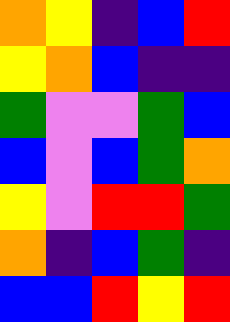[["orange", "yellow", "indigo", "blue", "red"], ["yellow", "orange", "blue", "indigo", "indigo"], ["green", "violet", "violet", "green", "blue"], ["blue", "violet", "blue", "green", "orange"], ["yellow", "violet", "red", "red", "green"], ["orange", "indigo", "blue", "green", "indigo"], ["blue", "blue", "red", "yellow", "red"]]